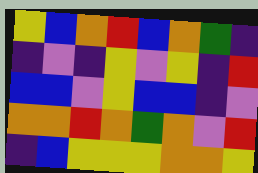[["yellow", "blue", "orange", "red", "blue", "orange", "green", "indigo"], ["indigo", "violet", "indigo", "yellow", "violet", "yellow", "indigo", "red"], ["blue", "blue", "violet", "yellow", "blue", "blue", "indigo", "violet"], ["orange", "orange", "red", "orange", "green", "orange", "violet", "red"], ["indigo", "blue", "yellow", "yellow", "yellow", "orange", "orange", "yellow"]]